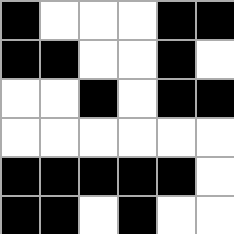[["black", "white", "white", "white", "black", "black"], ["black", "black", "white", "white", "black", "white"], ["white", "white", "black", "white", "black", "black"], ["white", "white", "white", "white", "white", "white"], ["black", "black", "black", "black", "black", "white"], ["black", "black", "white", "black", "white", "white"]]